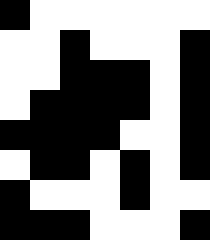[["black", "white", "white", "white", "white", "white", "white"], ["white", "white", "black", "white", "white", "white", "black"], ["white", "white", "black", "black", "black", "white", "black"], ["white", "black", "black", "black", "black", "white", "black"], ["black", "black", "black", "black", "white", "white", "black"], ["white", "black", "black", "white", "black", "white", "black"], ["black", "white", "white", "white", "black", "white", "white"], ["black", "black", "black", "white", "white", "white", "black"]]